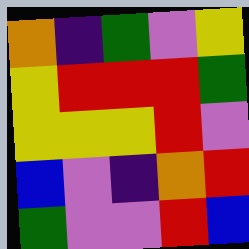[["orange", "indigo", "green", "violet", "yellow"], ["yellow", "red", "red", "red", "green"], ["yellow", "yellow", "yellow", "red", "violet"], ["blue", "violet", "indigo", "orange", "red"], ["green", "violet", "violet", "red", "blue"]]